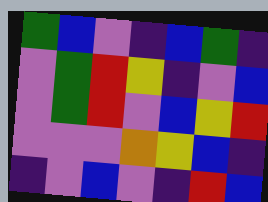[["green", "blue", "violet", "indigo", "blue", "green", "indigo"], ["violet", "green", "red", "yellow", "indigo", "violet", "blue"], ["violet", "green", "red", "violet", "blue", "yellow", "red"], ["violet", "violet", "violet", "orange", "yellow", "blue", "indigo"], ["indigo", "violet", "blue", "violet", "indigo", "red", "blue"]]